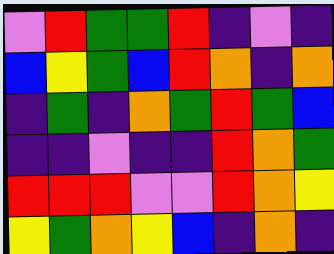[["violet", "red", "green", "green", "red", "indigo", "violet", "indigo"], ["blue", "yellow", "green", "blue", "red", "orange", "indigo", "orange"], ["indigo", "green", "indigo", "orange", "green", "red", "green", "blue"], ["indigo", "indigo", "violet", "indigo", "indigo", "red", "orange", "green"], ["red", "red", "red", "violet", "violet", "red", "orange", "yellow"], ["yellow", "green", "orange", "yellow", "blue", "indigo", "orange", "indigo"]]